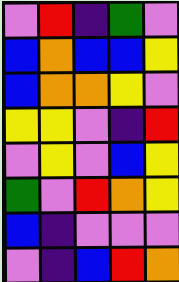[["violet", "red", "indigo", "green", "violet"], ["blue", "orange", "blue", "blue", "yellow"], ["blue", "orange", "orange", "yellow", "violet"], ["yellow", "yellow", "violet", "indigo", "red"], ["violet", "yellow", "violet", "blue", "yellow"], ["green", "violet", "red", "orange", "yellow"], ["blue", "indigo", "violet", "violet", "violet"], ["violet", "indigo", "blue", "red", "orange"]]